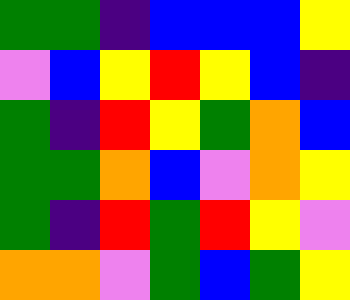[["green", "green", "indigo", "blue", "blue", "blue", "yellow"], ["violet", "blue", "yellow", "red", "yellow", "blue", "indigo"], ["green", "indigo", "red", "yellow", "green", "orange", "blue"], ["green", "green", "orange", "blue", "violet", "orange", "yellow"], ["green", "indigo", "red", "green", "red", "yellow", "violet"], ["orange", "orange", "violet", "green", "blue", "green", "yellow"]]